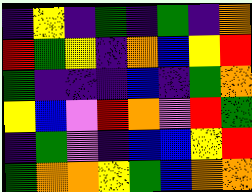[["indigo", "yellow", "indigo", "green", "indigo", "green", "indigo", "orange"], ["red", "green", "yellow", "indigo", "orange", "blue", "yellow", "red"], ["green", "indigo", "indigo", "indigo", "blue", "indigo", "green", "orange"], ["yellow", "blue", "violet", "red", "orange", "violet", "red", "green"], ["indigo", "green", "violet", "indigo", "blue", "blue", "yellow", "red"], ["green", "orange", "orange", "yellow", "green", "blue", "orange", "orange"]]